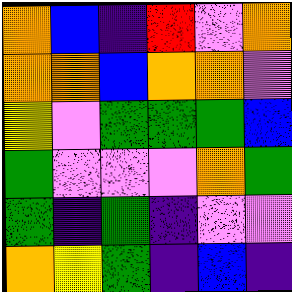[["orange", "blue", "indigo", "red", "violet", "orange"], ["orange", "orange", "blue", "orange", "orange", "violet"], ["yellow", "violet", "green", "green", "green", "blue"], ["green", "violet", "violet", "violet", "orange", "green"], ["green", "indigo", "green", "indigo", "violet", "violet"], ["orange", "yellow", "green", "indigo", "blue", "indigo"]]